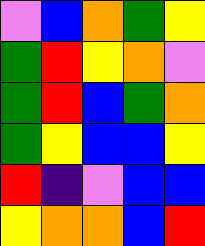[["violet", "blue", "orange", "green", "yellow"], ["green", "red", "yellow", "orange", "violet"], ["green", "red", "blue", "green", "orange"], ["green", "yellow", "blue", "blue", "yellow"], ["red", "indigo", "violet", "blue", "blue"], ["yellow", "orange", "orange", "blue", "red"]]